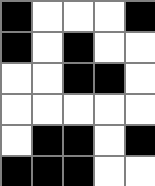[["black", "white", "white", "white", "black"], ["black", "white", "black", "white", "white"], ["white", "white", "black", "black", "white"], ["white", "white", "white", "white", "white"], ["white", "black", "black", "white", "black"], ["black", "black", "black", "white", "white"]]